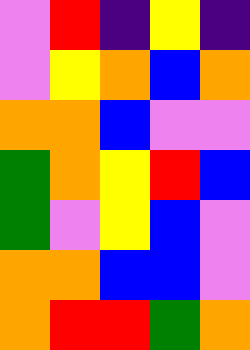[["violet", "red", "indigo", "yellow", "indigo"], ["violet", "yellow", "orange", "blue", "orange"], ["orange", "orange", "blue", "violet", "violet"], ["green", "orange", "yellow", "red", "blue"], ["green", "violet", "yellow", "blue", "violet"], ["orange", "orange", "blue", "blue", "violet"], ["orange", "red", "red", "green", "orange"]]